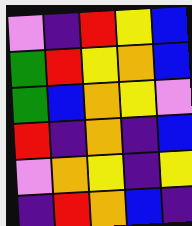[["violet", "indigo", "red", "yellow", "blue"], ["green", "red", "yellow", "orange", "blue"], ["green", "blue", "orange", "yellow", "violet"], ["red", "indigo", "orange", "indigo", "blue"], ["violet", "orange", "yellow", "indigo", "yellow"], ["indigo", "red", "orange", "blue", "indigo"]]